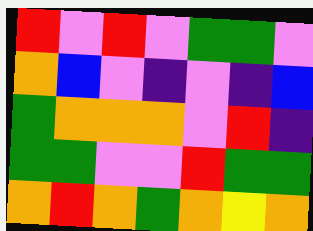[["red", "violet", "red", "violet", "green", "green", "violet"], ["orange", "blue", "violet", "indigo", "violet", "indigo", "blue"], ["green", "orange", "orange", "orange", "violet", "red", "indigo"], ["green", "green", "violet", "violet", "red", "green", "green"], ["orange", "red", "orange", "green", "orange", "yellow", "orange"]]